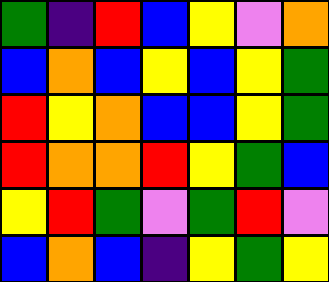[["green", "indigo", "red", "blue", "yellow", "violet", "orange"], ["blue", "orange", "blue", "yellow", "blue", "yellow", "green"], ["red", "yellow", "orange", "blue", "blue", "yellow", "green"], ["red", "orange", "orange", "red", "yellow", "green", "blue"], ["yellow", "red", "green", "violet", "green", "red", "violet"], ["blue", "orange", "blue", "indigo", "yellow", "green", "yellow"]]